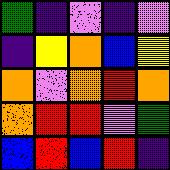[["green", "indigo", "violet", "indigo", "violet"], ["indigo", "yellow", "orange", "blue", "yellow"], ["orange", "violet", "orange", "red", "orange"], ["orange", "red", "red", "violet", "green"], ["blue", "red", "blue", "red", "indigo"]]